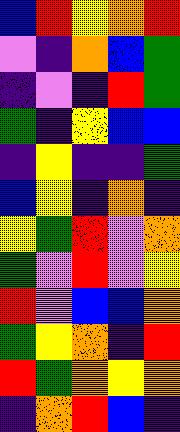[["blue", "red", "yellow", "orange", "red"], ["violet", "indigo", "orange", "blue", "green"], ["indigo", "violet", "indigo", "red", "green"], ["green", "indigo", "yellow", "blue", "blue"], ["indigo", "yellow", "indigo", "indigo", "green"], ["blue", "yellow", "indigo", "orange", "indigo"], ["yellow", "green", "red", "violet", "orange"], ["green", "violet", "red", "violet", "yellow"], ["red", "violet", "blue", "blue", "orange"], ["green", "yellow", "orange", "indigo", "red"], ["red", "green", "orange", "yellow", "orange"], ["indigo", "orange", "red", "blue", "indigo"]]